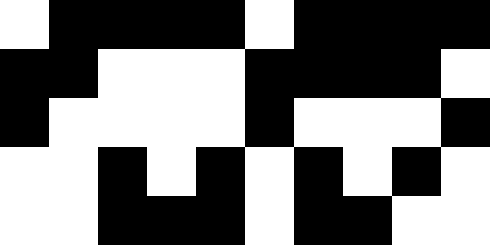[["white", "black", "black", "black", "black", "white", "black", "black", "black", "black"], ["black", "black", "white", "white", "white", "black", "black", "black", "black", "white"], ["black", "white", "white", "white", "white", "black", "white", "white", "white", "black"], ["white", "white", "black", "white", "black", "white", "black", "white", "black", "white"], ["white", "white", "black", "black", "black", "white", "black", "black", "white", "white"]]